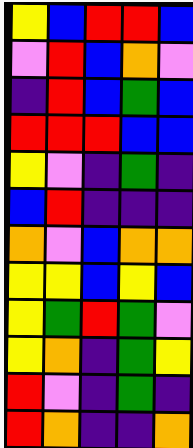[["yellow", "blue", "red", "red", "blue"], ["violet", "red", "blue", "orange", "violet"], ["indigo", "red", "blue", "green", "blue"], ["red", "red", "red", "blue", "blue"], ["yellow", "violet", "indigo", "green", "indigo"], ["blue", "red", "indigo", "indigo", "indigo"], ["orange", "violet", "blue", "orange", "orange"], ["yellow", "yellow", "blue", "yellow", "blue"], ["yellow", "green", "red", "green", "violet"], ["yellow", "orange", "indigo", "green", "yellow"], ["red", "violet", "indigo", "green", "indigo"], ["red", "orange", "indigo", "indigo", "orange"]]